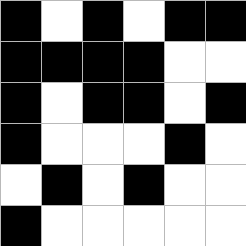[["black", "white", "black", "white", "black", "black"], ["black", "black", "black", "black", "white", "white"], ["black", "white", "black", "black", "white", "black"], ["black", "white", "white", "white", "black", "white"], ["white", "black", "white", "black", "white", "white"], ["black", "white", "white", "white", "white", "white"]]